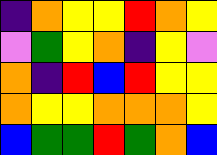[["indigo", "orange", "yellow", "yellow", "red", "orange", "yellow"], ["violet", "green", "yellow", "orange", "indigo", "yellow", "violet"], ["orange", "indigo", "red", "blue", "red", "yellow", "yellow"], ["orange", "yellow", "yellow", "orange", "orange", "orange", "yellow"], ["blue", "green", "green", "red", "green", "orange", "blue"]]